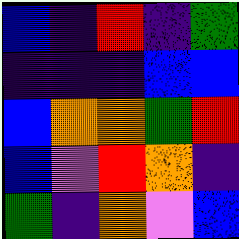[["blue", "indigo", "red", "indigo", "green"], ["indigo", "indigo", "indigo", "blue", "blue"], ["blue", "orange", "orange", "green", "red"], ["blue", "violet", "red", "orange", "indigo"], ["green", "indigo", "orange", "violet", "blue"]]